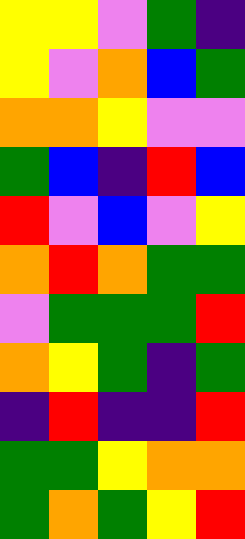[["yellow", "yellow", "violet", "green", "indigo"], ["yellow", "violet", "orange", "blue", "green"], ["orange", "orange", "yellow", "violet", "violet"], ["green", "blue", "indigo", "red", "blue"], ["red", "violet", "blue", "violet", "yellow"], ["orange", "red", "orange", "green", "green"], ["violet", "green", "green", "green", "red"], ["orange", "yellow", "green", "indigo", "green"], ["indigo", "red", "indigo", "indigo", "red"], ["green", "green", "yellow", "orange", "orange"], ["green", "orange", "green", "yellow", "red"]]